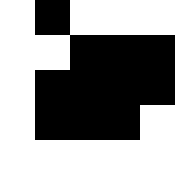[["white", "black", "white", "white", "white"], ["white", "white", "black", "black", "black"], ["white", "black", "black", "black", "black"], ["white", "black", "black", "black", "white"], ["white", "white", "white", "white", "white"]]